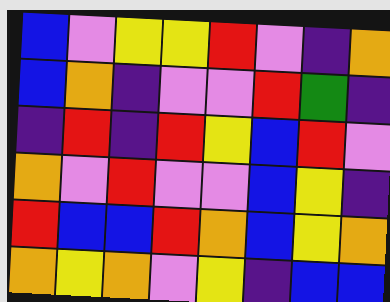[["blue", "violet", "yellow", "yellow", "red", "violet", "indigo", "orange"], ["blue", "orange", "indigo", "violet", "violet", "red", "green", "indigo"], ["indigo", "red", "indigo", "red", "yellow", "blue", "red", "violet"], ["orange", "violet", "red", "violet", "violet", "blue", "yellow", "indigo"], ["red", "blue", "blue", "red", "orange", "blue", "yellow", "orange"], ["orange", "yellow", "orange", "violet", "yellow", "indigo", "blue", "blue"]]